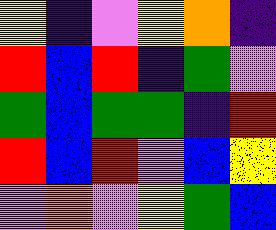[["yellow", "indigo", "violet", "yellow", "orange", "indigo"], ["red", "blue", "red", "indigo", "green", "violet"], ["green", "blue", "green", "green", "indigo", "red"], ["red", "blue", "red", "violet", "blue", "yellow"], ["violet", "orange", "violet", "yellow", "green", "blue"]]